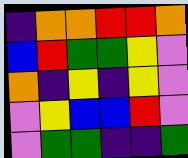[["indigo", "orange", "orange", "red", "red", "orange"], ["blue", "red", "green", "green", "yellow", "violet"], ["orange", "indigo", "yellow", "indigo", "yellow", "violet"], ["violet", "yellow", "blue", "blue", "red", "violet"], ["violet", "green", "green", "indigo", "indigo", "green"]]